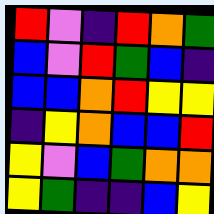[["red", "violet", "indigo", "red", "orange", "green"], ["blue", "violet", "red", "green", "blue", "indigo"], ["blue", "blue", "orange", "red", "yellow", "yellow"], ["indigo", "yellow", "orange", "blue", "blue", "red"], ["yellow", "violet", "blue", "green", "orange", "orange"], ["yellow", "green", "indigo", "indigo", "blue", "yellow"]]